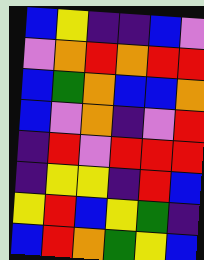[["blue", "yellow", "indigo", "indigo", "blue", "violet"], ["violet", "orange", "red", "orange", "red", "red"], ["blue", "green", "orange", "blue", "blue", "orange"], ["blue", "violet", "orange", "indigo", "violet", "red"], ["indigo", "red", "violet", "red", "red", "red"], ["indigo", "yellow", "yellow", "indigo", "red", "blue"], ["yellow", "red", "blue", "yellow", "green", "indigo"], ["blue", "red", "orange", "green", "yellow", "blue"]]